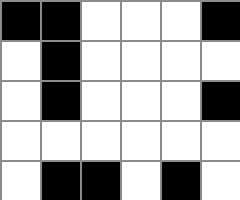[["black", "black", "white", "white", "white", "black"], ["white", "black", "white", "white", "white", "white"], ["white", "black", "white", "white", "white", "black"], ["white", "white", "white", "white", "white", "white"], ["white", "black", "black", "white", "black", "white"]]